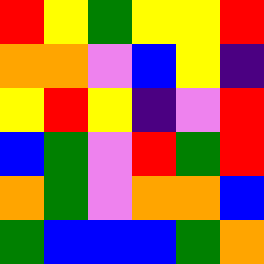[["red", "yellow", "green", "yellow", "yellow", "red"], ["orange", "orange", "violet", "blue", "yellow", "indigo"], ["yellow", "red", "yellow", "indigo", "violet", "red"], ["blue", "green", "violet", "red", "green", "red"], ["orange", "green", "violet", "orange", "orange", "blue"], ["green", "blue", "blue", "blue", "green", "orange"]]